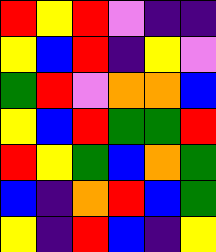[["red", "yellow", "red", "violet", "indigo", "indigo"], ["yellow", "blue", "red", "indigo", "yellow", "violet"], ["green", "red", "violet", "orange", "orange", "blue"], ["yellow", "blue", "red", "green", "green", "red"], ["red", "yellow", "green", "blue", "orange", "green"], ["blue", "indigo", "orange", "red", "blue", "green"], ["yellow", "indigo", "red", "blue", "indigo", "yellow"]]